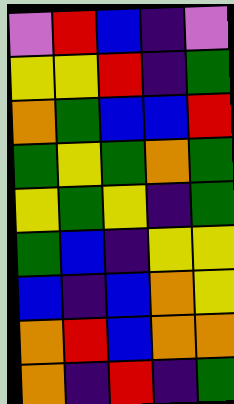[["violet", "red", "blue", "indigo", "violet"], ["yellow", "yellow", "red", "indigo", "green"], ["orange", "green", "blue", "blue", "red"], ["green", "yellow", "green", "orange", "green"], ["yellow", "green", "yellow", "indigo", "green"], ["green", "blue", "indigo", "yellow", "yellow"], ["blue", "indigo", "blue", "orange", "yellow"], ["orange", "red", "blue", "orange", "orange"], ["orange", "indigo", "red", "indigo", "green"]]